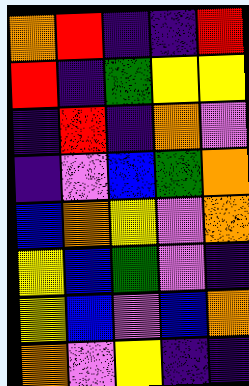[["orange", "red", "indigo", "indigo", "red"], ["red", "indigo", "green", "yellow", "yellow"], ["indigo", "red", "indigo", "orange", "violet"], ["indigo", "violet", "blue", "green", "orange"], ["blue", "orange", "yellow", "violet", "orange"], ["yellow", "blue", "green", "violet", "indigo"], ["yellow", "blue", "violet", "blue", "orange"], ["orange", "violet", "yellow", "indigo", "indigo"]]